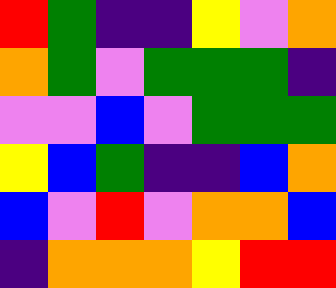[["red", "green", "indigo", "indigo", "yellow", "violet", "orange"], ["orange", "green", "violet", "green", "green", "green", "indigo"], ["violet", "violet", "blue", "violet", "green", "green", "green"], ["yellow", "blue", "green", "indigo", "indigo", "blue", "orange"], ["blue", "violet", "red", "violet", "orange", "orange", "blue"], ["indigo", "orange", "orange", "orange", "yellow", "red", "red"]]